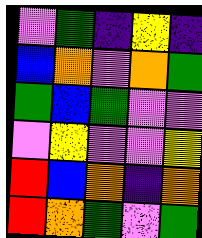[["violet", "green", "indigo", "yellow", "indigo"], ["blue", "orange", "violet", "orange", "green"], ["green", "blue", "green", "violet", "violet"], ["violet", "yellow", "violet", "violet", "yellow"], ["red", "blue", "orange", "indigo", "orange"], ["red", "orange", "green", "violet", "green"]]